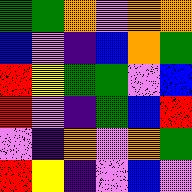[["green", "green", "orange", "violet", "orange", "orange"], ["blue", "violet", "indigo", "blue", "orange", "green"], ["red", "yellow", "green", "green", "violet", "blue"], ["red", "violet", "indigo", "green", "blue", "red"], ["violet", "indigo", "orange", "violet", "orange", "green"], ["red", "yellow", "indigo", "violet", "blue", "violet"]]